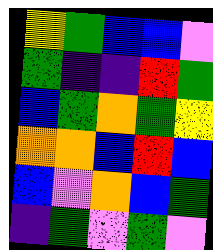[["yellow", "green", "blue", "blue", "violet"], ["green", "indigo", "indigo", "red", "green"], ["blue", "green", "orange", "green", "yellow"], ["orange", "orange", "blue", "red", "blue"], ["blue", "violet", "orange", "blue", "green"], ["indigo", "green", "violet", "green", "violet"]]